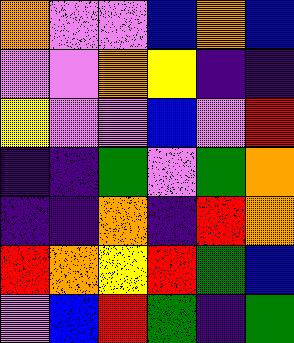[["orange", "violet", "violet", "blue", "orange", "blue"], ["violet", "violet", "orange", "yellow", "indigo", "indigo"], ["yellow", "violet", "violet", "blue", "violet", "red"], ["indigo", "indigo", "green", "violet", "green", "orange"], ["indigo", "indigo", "orange", "indigo", "red", "orange"], ["red", "orange", "yellow", "red", "green", "blue"], ["violet", "blue", "red", "green", "indigo", "green"]]